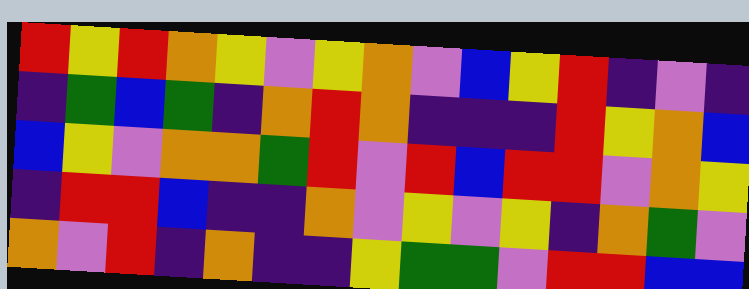[["red", "yellow", "red", "orange", "yellow", "violet", "yellow", "orange", "violet", "blue", "yellow", "red", "indigo", "violet", "indigo"], ["indigo", "green", "blue", "green", "indigo", "orange", "red", "orange", "indigo", "indigo", "indigo", "red", "yellow", "orange", "blue"], ["blue", "yellow", "violet", "orange", "orange", "green", "red", "violet", "red", "blue", "red", "red", "violet", "orange", "yellow"], ["indigo", "red", "red", "blue", "indigo", "indigo", "orange", "violet", "yellow", "violet", "yellow", "indigo", "orange", "green", "violet"], ["orange", "violet", "red", "indigo", "orange", "indigo", "indigo", "yellow", "green", "green", "violet", "red", "red", "blue", "blue"]]